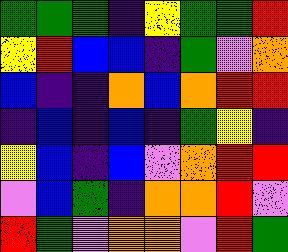[["green", "green", "green", "indigo", "yellow", "green", "green", "red"], ["yellow", "red", "blue", "blue", "indigo", "green", "violet", "orange"], ["blue", "indigo", "indigo", "orange", "blue", "orange", "red", "red"], ["indigo", "blue", "indigo", "blue", "indigo", "green", "yellow", "indigo"], ["yellow", "blue", "indigo", "blue", "violet", "orange", "red", "red"], ["violet", "blue", "green", "indigo", "orange", "orange", "red", "violet"], ["red", "green", "violet", "orange", "orange", "violet", "red", "green"]]